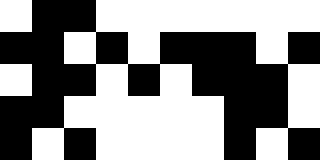[["white", "black", "black", "white", "white", "white", "white", "white", "white", "white"], ["black", "black", "white", "black", "white", "black", "black", "black", "white", "black"], ["white", "black", "black", "white", "black", "white", "black", "black", "black", "white"], ["black", "black", "white", "white", "white", "white", "white", "black", "black", "white"], ["black", "white", "black", "white", "white", "white", "white", "black", "white", "black"]]